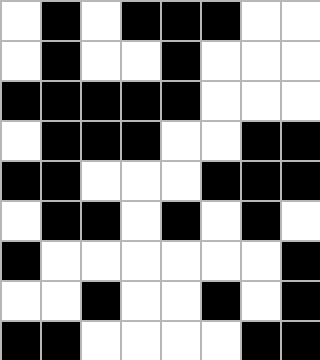[["white", "black", "white", "black", "black", "black", "white", "white"], ["white", "black", "white", "white", "black", "white", "white", "white"], ["black", "black", "black", "black", "black", "white", "white", "white"], ["white", "black", "black", "black", "white", "white", "black", "black"], ["black", "black", "white", "white", "white", "black", "black", "black"], ["white", "black", "black", "white", "black", "white", "black", "white"], ["black", "white", "white", "white", "white", "white", "white", "black"], ["white", "white", "black", "white", "white", "black", "white", "black"], ["black", "black", "white", "white", "white", "white", "black", "black"]]